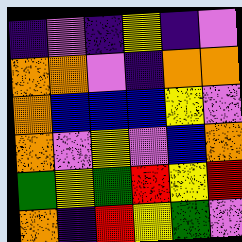[["indigo", "violet", "indigo", "yellow", "indigo", "violet"], ["orange", "orange", "violet", "indigo", "orange", "orange"], ["orange", "blue", "blue", "blue", "yellow", "violet"], ["orange", "violet", "yellow", "violet", "blue", "orange"], ["green", "yellow", "green", "red", "yellow", "red"], ["orange", "indigo", "red", "yellow", "green", "violet"]]